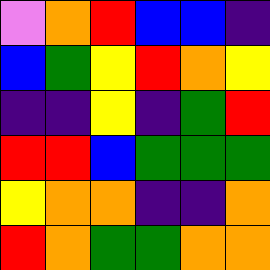[["violet", "orange", "red", "blue", "blue", "indigo"], ["blue", "green", "yellow", "red", "orange", "yellow"], ["indigo", "indigo", "yellow", "indigo", "green", "red"], ["red", "red", "blue", "green", "green", "green"], ["yellow", "orange", "orange", "indigo", "indigo", "orange"], ["red", "orange", "green", "green", "orange", "orange"]]